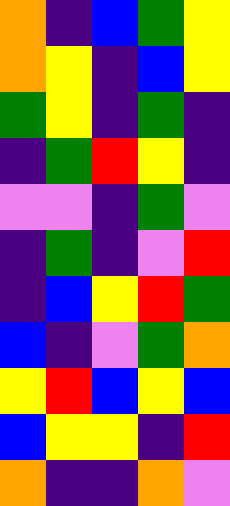[["orange", "indigo", "blue", "green", "yellow"], ["orange", "yellow", "indigo", "blue", "yellow"], ["green", "yellow", "indigo", "green", "indigo"], ["indigo", "green", "red", "yellow", "indigo"], ["violet", "violet", "indigo", "green", "violet"], ["indigo", "green", "indigo", "violet", "red"], ["indigo", "blue", "yellow", "red", "green"], ["blue", "indigo", "violet", "green", "orange"], ["yellow", "red", "blue", "yellow", "blue"], ["blue", "yellow", "yellow", "indigo", "red"], ["orange", "indigo", "indigo", "orange", "violet"]]